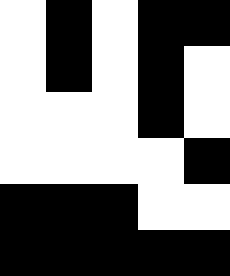[["white", "black", "white", "black", "black"], ["white", "black", "white", "black", "white"], ["white", "white", "white", "black", "white"], ["white", "white", "white", "white", "black"], ["black", "black", "black", "white", "white"], ["black", "black", "black", "black", "black"]]